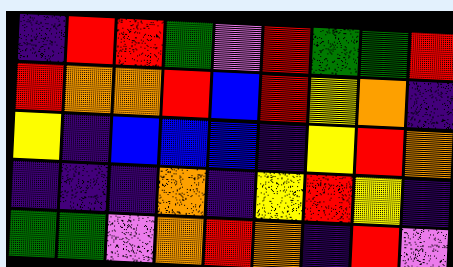[["indigo", "red", "red", "green", "violet", "red", "green", "green", "red"], ["red", "orange", "orange", "red", "blue", "red", "yellow", "orange", "indigo"], ["yellow", "indigo", "blue", "blue", "blue", "indigo", "yellow", "red", "orange"], ["indigo", "indigo", "indigo", "orange", "indigo", "yellow", "red", "yellow", "indigo"], ["green", "green", "violet", "orange", "red", "orange", "indigo", "red", "violet"]]